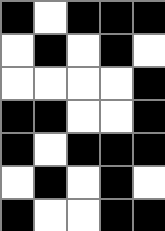[["black", "white", "black", "black", "black"], ["white", "black", "white", "black", "white"], ["white", "white", "white", "white", "black"], ["black", "black", "white", "white", "black"], ["black", "white", "black", "black", "black"], ["white", "black", "white", "black", "white"], ["black", "white", "white", "black", "black"]]